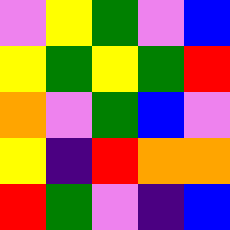[["violet", "yellow", "green", "violet", "blue"], ["yellow", "green", "yellow", "green", "red"], ["orange", "violet", "green", "blue", "violet"], ["yellow", "indigo", "red", "orange", "orange"], ["red", "green", "violet", "indigo", "blue"]]